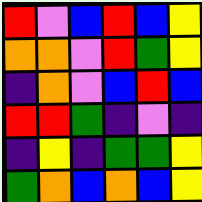[["red", "violet", "blue", "red", "blue", "yellow"], ["orange", "orange", "violet", "red", "green", "yellow"], ["indigo", "orange", "violet", "blue", "red", "blue"], ["red", "red", "green", "indigo", "violet", "indigo"], ["indigo", "yellow", "indigo", "green", "green", "yellow"], ["green", "orange", "blue", "orange", "blue", "yellow"]]